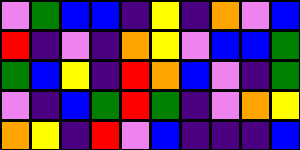[["violet", "green", "blue", "blue", "indigo", "yellow", "indigo", "orange", "violet", "blue"], ["red", "indigo", "violet", "indigo", "orange", "yellow", "violet", "blue", "blue", "green"], ["green", "blue", "yellow", "indigo", "red", "orange", "blue", "violet", "indigo", "green"], ["violet", "indigo", "blue", "green", "red", "green", "indigo", "violet", "orange", "yellow"], ["orange", "yellow", "indigo", "red", "violet", "blue", "indigo", "indigo", "indigo", "blue"]]